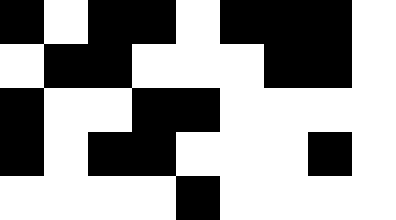[["black", "white", "black", "black", "white", "black", "black", "black", "white"], ["white", "black", "black", "white", "white", "white", "black", "black", "white"], ["black", "white", "white", "black", "black", "white", "white", "white", "white"], ["black", "white", "black", "black", "white", "white", "white", "black", "white"], ["white", "white", "white", "white", "black", "white", "white", "white", "white"]]